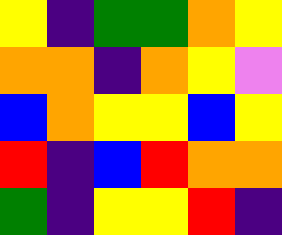[["yellow", "indigo", "green", "green", "orange", "yellow"], ["orange", "orange", "indigo", "orange", "yellow", "violet"], ["blue", "orange", "yellow", "yellow", "blue", "yellow"], ["red", "indigo", "blue", "red", "orange", "orange"], ["green", "indigo", "yellow", "yellow", "red", "indigo"]]